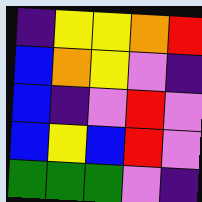[["indigo", "yellow", "yellow", "orange", "red"], ["blue", "orange", "yellow", "violet", "indigo"], ["blue", "indigo", "violet", "red", "violet"], ["blue", "yellow", "blue", "red", "violet"], ["green", "green", "green", "violet", "indigo"]]